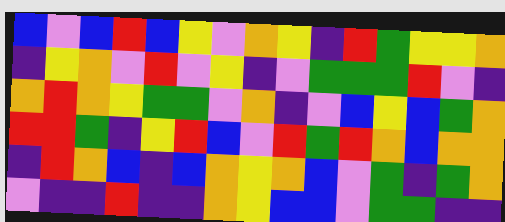[["blue", "violet", "blue", "red", "blue", "yellow", "violet", "orange", "yellow", "indigo", "red", "green", "yellow", "yellow", "orange"], ["indigo", "yellow", "orange", "violet", "red", "violet", "yellow", "indigo", "violet", "green", "green", "green", "red", "violet", "indigo"], ["orange", "red", "orange", "yellow", "green", "green", "violet", "orange", "indigo", "violet", "blue", "yellow", "blue", "green", "orange"], ["red", "red", "green", "indigo", "yellow", "red", "blue", "violet", "red", "green", "red", "orange", "blue", "orange", "orange"], ["indigo", "red", "orange", "blue", "indigo", "blue", "orange", "yellow", "orange", "blue", "violet", "green", "indigo", "green", "orange"], ["violet", "indigo", "indigo", "red", "indigo", "indigo", "orange", "yellow", "blue", "blue", "violet", "green", "green", "indigo", "indigo"]]